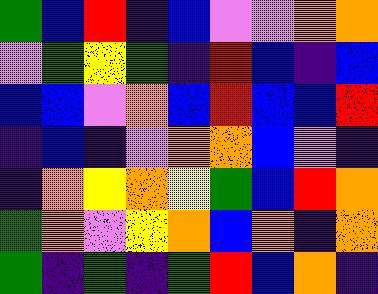[["green", "blue", "red", "indigo", "blue", "violet", "violet", "orange", "orange"], ["violet", "green", "yellow", "green", "indigo", "red", "blue", "indigo", "blue"], ["blue", "blue", "violet", "orange", "blue", "red", "blue", "blue", "red"], ["indigo", "blue", "indigo", "violet", "orange", "orange", "blue", "violet", "indigo"], ["indigo", "orange", "yellow", "orange", "yellow", "green", "blue", "red", "orange"], ["green", "orange", "violet", "yellow", "orange", "blue", "orange", "indigo", "orange"], ["green", "indigo", "green", "indigo", "green", "red", "blue", "orange", "indigo"]]